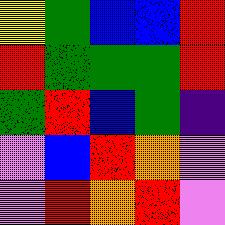[["yellow", "green", "blue", "blue", "red"], ["red", "green", "green", "green", "red"], ["green", "red", "blue", "green", "indigo"], ["violet", "blue", "red", "orange", "violet"], ["violet", "red", "orange", "red", "violet"]]